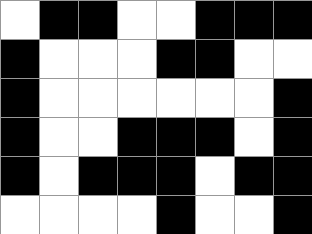[["white", "black", "black", "white", "white", "black", "black", "black"], ["black", "white", "white", "white", "black", "black", "white", "white"], ["black", "white", "white", "white", "white", "white", "white", "black"], ["black", "white", "white", "black", "black", "black", "white", "black"], ["black", "white", "black", "black", "black", "white", "black", "black"], ["white", "white", "white", "white", "black", "white", "white", "black"]]